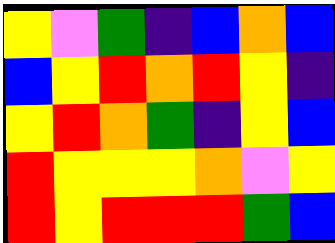[["yellow", "violet", "green", "indigo", "blue", "orange", "blue"], ["blue", "yellow", "red", "orange", "red", "yellow", "indigo"], ["yellow", "red", "orange", "green", "indigo", "yellow", "blue"], ["red", "yellow", "yellow", "yellow", "orange", "violet", "yellow"], ["red", "yellow", "red", "red", "red", "green", "blue"]]